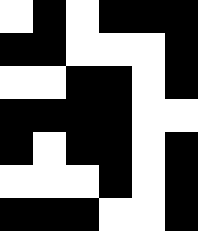[["white", "black", "white", "black", "black", "black"], ["black", "black", "white", "white", "white", "black"], ["white", "white", "black", "black", "white", "black"], ["black", "black", "black", "black", "white", "white"], ["black", "white", "black", "black", "white", "black"], ["white", "white", "white", "black", "white", "black"], ["black", "black", "black", "white", "white", "black"]]